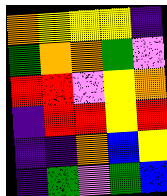[["orange", "yellow", "yellow", "yellow", "indigo"], ["green", "orange", "orange", "green", "violet"], ["red", "red", "violet", "yellow", "orange"], ["indigo", "red", "red", "yellow", "red"], ["indigo", "indigo", "orange", "blue", "yellow"], ["indigo", "green", "violet", "green", "blue"]]